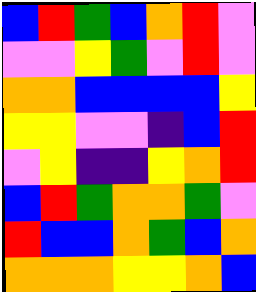[["blue", "red", "green", "blue", "orange", "red", "violet"], ["violet", "violet", "yellow", "green", "violet", "red", "violet"], ["orange", "orange", "blue", "blue", "blue", "blue", "yellow"], ["yellow", "yellow", "violet", "violet", "indigo", "blue", "red"], ["violet", "yellow", "indigo", "indigo", "yellow", "orange", "red"], ["blue", "red", "green", "orange", "orange", "green", "violet"], ["red", "blue", "blue", "orange", "green", "blue", "orange"], ["orange", "orange", "orange", "yellow", "yellow", "orange", "blue"]]